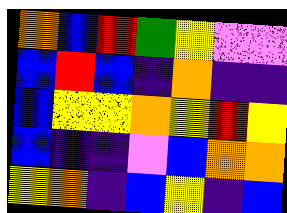[["orange", "blue", "red", "green", "yellow", "violet", "violet"], ["blue", "red", "blue", "indigo", "orange", "indigo", "indigo"], ["blue", "yellow", "yellow", "orange", "yellow", "red", "yellow"], ["blue", "indigo", "indigo", "violet", "blue", "orange", "orange"], ["yellow", "orange", "indigo", "blue", "yellow", "indigo", "blue"]]